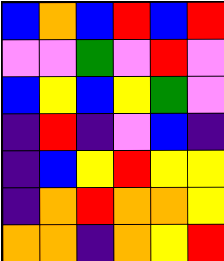[["blue", "orange", "blue", "red", "blue", "red"], ["violet", "violet", "green", "violet", "red", "violet"], ["blue", "yellow", "blue", "yellow", "green", "violet"], ["indigo", "red", "indigo", "violet", "blue", "indigo"], ["indigo", "blue", "yellow", "red", "yellow", "yellow"], ["indigo", "orange", "red", "orange", "orange", "yellow"], ["orange", "orange", "indigo", "orange", "yellow", "red"]]